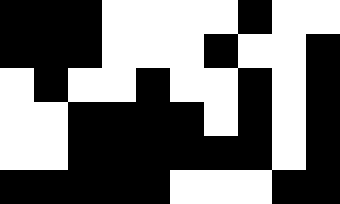[["black", "black", "black", "white", "white", "white", "white", "black", "white", "white"], ["black", "black", "black", "white", "white", "white", "black", "white", "white", "black"], ["white", "black", "white", "white", "black", "white", "white", "black", "white", "black"], ["white", "white", "black", "black", "black", "black", "white", "black", "white", "black"], ["white", "white", "black", "black", "black", "black", "black", "black", "white", "black"], ["black", "black", "black", "black", "black", "white", "white", "white", "black", "black"]]